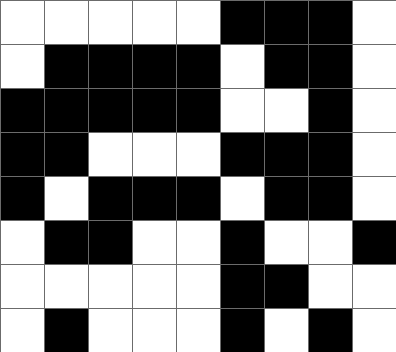[["white", "white", "white", "white", "white", "black", "black", "black", "white"], ["white", "black", "black", "black", "black", "white", "black", "black", "white"], ["black", "black", "black", "black", "black", "white", "white", "black", "white"], ["black", "black", "white", "white", "white", "black", "black", "black", "white"], ["black", "white", "black", "black", "black", "white", "black", "black", "white"], ["white", "black", "black", "white", "white", "black", "white", "white", "black"], ["white", "white", "white", "white", "white", "black", "black", "white", "white"], ["white", "black", "white", "white", "white", "black", "white", "black", "white"]]